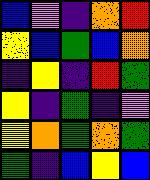[["blue", "violet", "indigo", "orange", "red"], ["yellow", "blue", "green", "blue", "orange"], ["indigo", "yellow", "indigo", "red", "green"], ["yellow", "indigo", "green", "indigo", "violet"], ["yellow", "orange", "green", "orange", "green"], ["green", "indigo", "blue", "yellow", "blue"]]